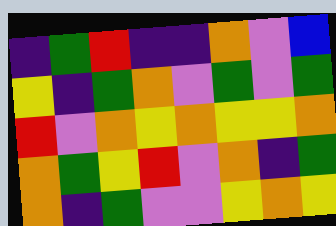[["indigo", "green", "red", "indigo", "indigo", "orange", "violet", "blue"], ["yellow", "indigo", "green", "orange", "violet", "green", "violet", "green"], ["red", "violet", "orange", "yellow", "orange", "yellow", "yellow", "orange"], ["orange", "green", "yellow", "red", "violet", "orange", "indigo", "green"], ["orange", "indigo", "green", "violet", "violet", "yellow", "orange", "yellow"]]